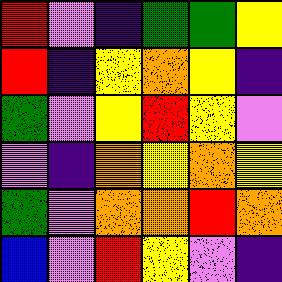[["red", "violet", "indigo", "green", "green", "yellow"], ["red", "indigo", "yellow", "orange", "yellow", "indigo"], ["green", "violet", "yellow", "red", "yellow", "violet"], ["violet", "indigo", "orange", "yellow", "orange", "yellow"], ["green", "violet", "orange", "orange", "red", "orange"], ["blue", "violet", "red", "yellow", "violet", "indigo"]]